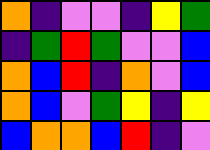[["orange", "indigo", "violet", "violet", "indigo", "yellow", "green"], ["indigo", "green", "red", "green", "violet", "violet", "blue"], ["orange", "blue", "red", "indigo", "orange", "violet", "blue"], ["orange", "blue", "violet", "green", "yellow", "indigo", "yellow"], ["blue", "orange", "orange", "blue", "red", "indigo", "violet"]]